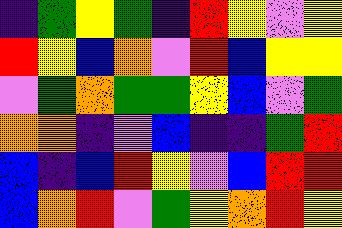[["indigo", "green", "yellow", "green", "indigo", "red", "yellow", "violet", "yellow"], ["red", "yellow", "blue", "orange", "violet", "red", "blue", "yellow", "yellow"], ["violet", "green", "orange", "green", "green", "yellow", "blue", "violet", "green"], ["orange", "orange", "indigo", "violet", "blue", "indigo", "indigo", "green", "red"], ["blue", "indigo", "blue", "red", "yellow", "violet", "blue", "red", "red"], ["blue", "orange", "red", "violet", "green", "yellow", "orange", "red", "yellow"]]